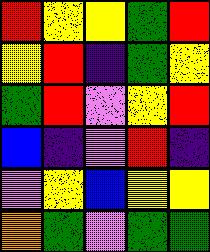[["red", "yellow", "yellow", "green", "red"], ["yellow", "red", "indigo", "green", "yellow"], ["green", "red", "violet", "yellow", "red"], ["blue", "indigo", "violet", "red", "indigo"], ["violet", "yellow", "blue", "yellow", "yellow"], ["orange", "green", "violet", "green", "green"]]